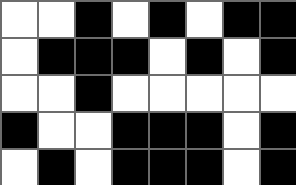[["white", "white", "black", "white", "black", "white", "black", "black"], ["white", "black", "black", "black", "white", "black", "white", "black"], ["white", "white", "black", "white", "white", "white", "white", "white"], ["black", "white", "white", "black", "black", "black", "white", "black"], ["white", "black", "white", "black", "black", "black", "white", "black"]]